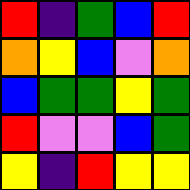[["red", "indigo", "green", "blue", "red"], ["orange", "yellow", "blue", "violet", "orange"], ["blue", "green", "green", "yellow", "green"], ["red", "violet", "violet", "blue", "green"], ["yellow", "indigo", "red", "yellow", "yellow"]]